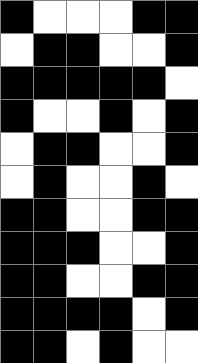[["black", "white", "white", "white", "black", "black"], ["white", "black", "black", "white", "white", "black"], ["black", "black", "black", "black", "black", "white"], ["black", "white", "white", "black", "white", "black"], ["white", "black", "black", "white", "white", "black"], ["white", "black", "white", "white", "black", "white"], ["black", "black", "white", "white", "black", "black"], ["black", "black", "black", "white", "white", "black"], ["black", "black", "white", "white", "black", "black"], ["black", "black", "black", "black", "white", "black"], ["black", "black", "white", "black", "white", "white"]]